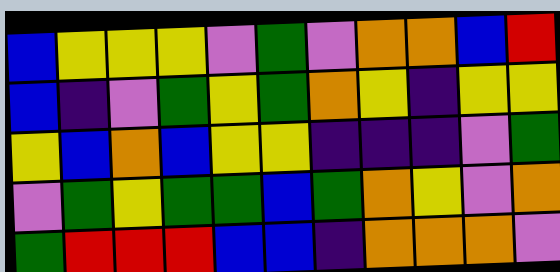[["blue", "yellow", "yellow", "yellow", "violet", "green", "violet", "orange", "orange", "blue", "red"], ["blue", "indigo", "violet", "green", "yellow", "green", "orange", "yellow", "indigo", "yellow", "yellow"], ["yellow", "blue", "orange", "blue", "yellow", "yellow", "indigo", "indigo", "indigo", "violet", "green"], ["violet", "green", "yellow", "green", "green", "blue", "green", "orange", "yellow", "violet", "orange"], ["green", "red", "red", "red", "blue", "blue", "indigo", "orange", "orange", "orange", "violet"]]